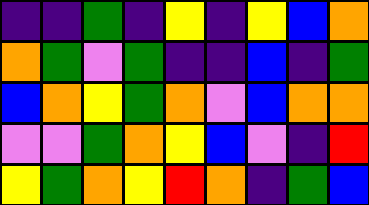[["indigo", "indigo", "green", "indigo", "yellow", "indigo", "yellow", "blue", "orange"], ["orange", "green", "violet", "green", "indigo", "indigo", "blue", "indigo", "green"], ["blue", "orange", "yellow", "green", "orange", "violet", "blue", "orange", "orange"], ["violet", "violet", "green", "orange", "yellow", "blue", "violet", "indigo", "red"], ["yellow", "green", "orange", "yellow", "red", "orange", "indigo", "green", "blue"]]